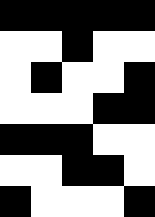[["black", "black", "black", "black", "black"], ["white", "white", "black", "white", "white"], ["white", "black", "white", "white", "black"], ["white", "white", "white", "black", "black"], ["black", "black", "black", "white", "white"], ["white", "white", "black", "black", "white"], ["black", "white", "white", "white", "black"]]